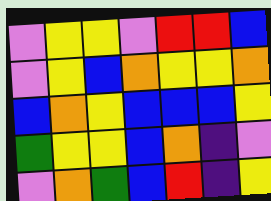[["violet", "yellow", "yellow", "violet", "red", "red", "blue"], ["violet", "yellow", "blue", "orange", "yellow", "yellow", "orange"], ["blue", "orange", "yellow", "blue", "blue", "blue", "yellow"], ["green", "yellow", "yellow", "blue", "orange", "indigo", "violet"], ["violet", "orange", "green", "blue", "red", "indigo", "yellow"]]